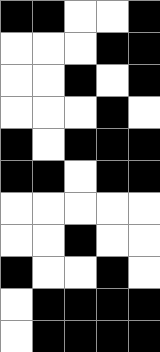[["black", "black", "white", "white", "black"], ["white", "white", "white", "black", "black"], ["white", "white", "black", "white", "black"], ["white", "white", "white", "black", "white"], ["black", "white", "black", "black", "black"], ["black", "black", "white", "black", "black"], ["white", "white", "white", "white", "white"], ["white", "white", "black", "white", "white"], ["black", "white", "white", "black", "white"], ["white", "black", "black", "black", "black"], ["white", "black", "black", "black", "black"]]